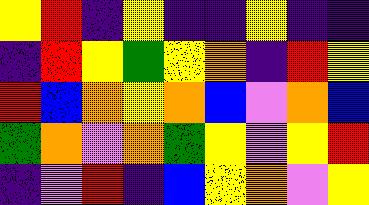[["yellow", "red", "indigo", "yellow", "indigo", "indigo", "yellow", "indigo", "indigo"], ["indigo", "red", "yellow", "green", "yellow", "orange", "indigo", "red", "yellow"], ["red", "blue", "orange", "yellow", "orange", "blue", "violet", "orange", "blue"], ["green", "orange", "violet", "orange", "green", "yellow", "violet", "yellow", "red"], ["indigo", "violet", "red", "indigo", "blue", "yellow", "orange", "violet", "yellow"]]